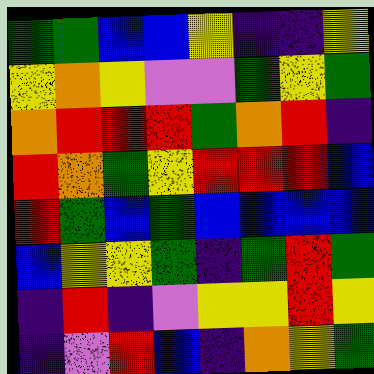[["green", "green", "blue", "blue", "yellow", "indigo", "indigo", "yellow"], ["yellow", "orange", "yellow", "violet", "violet", "green", "yellow", "green"], ["orange", "red", "red", "red", "green", "orange", "red", "indigo"], ["red", "orange", "green", "yellow", "red", "red", "red", "blue"], ["red", "green", "blue", "green", "blue", "blue", "blue", "blue"], ["blue", "yellow", "yellow", "green", "indigo", "green", "red", "green"], ["indigo", "red", "indigo", "violet", "yellow", "yellow", "red", "yellow"], ["indigo", "violet", "red", "blue", "indigo", "orange", "yellow", "green"]]